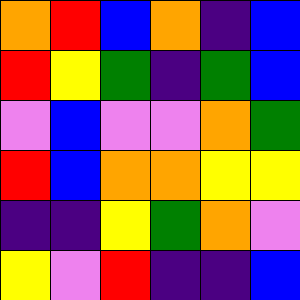[["orange", "red", "blue", "orange", "indigo", "blue"], ["red", "yellow", "green", "indigo", "green", "blue"], ["violet", "blue", "violet", "violet", "orange", "green"], ["red", "blue", "orange", "orange", "yellow", "yellow"], ["indigo", "indigo", "yellow", "green", "orange", "violet"], ["yellow", "violet", "red", "indigo", "indigo", "blue"]]